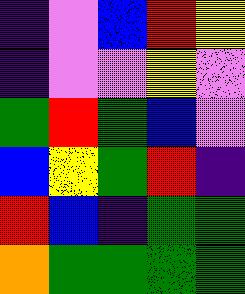[["indigo", "violet", "blue", "red", "yellow"], ["indigo", "violet", "violet", "yellow", "violet"], ["green", "red", "green", "blue", "violet"], ["blue", "yellow", "green", "red", "indigo"], ["red", "blue", "indigo", "green", "green"], ["orange", "green", "green", "green", "green"]]